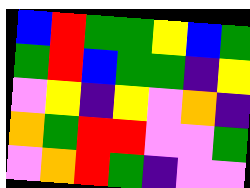[["blue", "red", "green", "green", "yellow", "blue", "green"], ["green", "red", "blue", "green", "green", "indigo", "yellow"], ["violet", "yellow", "indigo", "yellow", "violet", "orange", "indigo"], ["orange", "green", "red", "red", "violet", "violet", "green"], ["violet", "orange", "red", "green", "indigo", "violet", "violet"]]